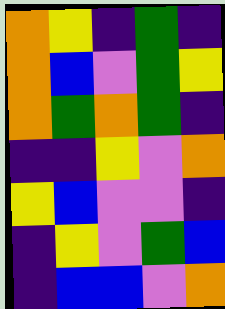[["orange", "yellow", "indigo", "green", "indigo"], ["orange", "blue", "violet", "green", "yellow"], ["orange", "green", "orange", "green", "indigo"], ["indigo", "indigo", "yellow", "violet", "orange"], ["yellow", "blue", "violet", "violet", "indigo"], ["indigo", "yellow", "violet", "green", "blue"], ["indigo", "blue", "blue", "violet", "orange"]]